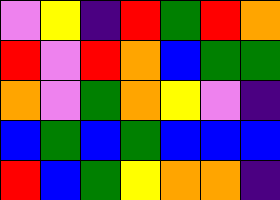[["violet", "yellow", "indigo", "red", "green", "red", "orange"], ["red", "violet", "red", "orange", "blue", "green", "green"], ["orange", "violet", "green", "orange", "yellow", "violet", "indigo"], ["blue", "green", "blue", "green", "blue", "blue", "blue"], ["red", "blue", "green", "yellow", "orange", "orange", "indigo"]]